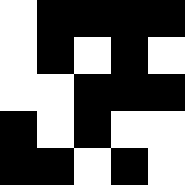[["white", "black", "black", "black", "black"], ["white", "black", "white", "black", "white"], ["white", "white", "black", "black", "black"], ["black", "white", "black", "white", "white"], ["black", "black", "white", "black", "white"]]